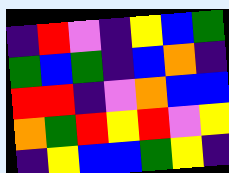[["indigo", "red", "violet", "indigo", "yellow", "blue", "green"], ["green", "blue", "green", "indigo", "blue", "orange", "indigo"], ["red", "red", "indigo", "violet", "orange", "blue", "blue"], ["orange", "green", "red", "yellow", "red", "violet", "yellow"], ["indigo", "yellow", "blue", "blue", "green", "yellow", "indigo"]]